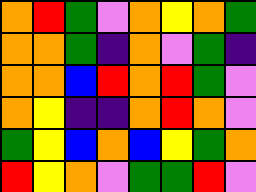[["orange", "red", "green", "violet", "orange", "yellow", "orange", "green"], ["orange", "orange", "green", "indigo", "orange", "violet", "green", "indigo"], ["orange", "orange", "blue", "red", "orange", "red", "green", "violet"], ["orange", "yellow", "indigo", "indigo", "orange", "red", "orange", "violet"], ["green", "yellow", "blue", "orange", "blue", "yellow", "green", "orange"], ["red", "yellow", "orange", "violet", "green", "green", "red", "violet"]]